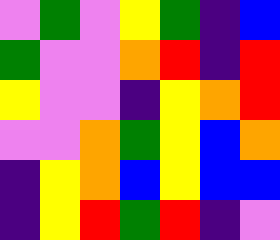[["violet", "green", "violet", "yellow", "green", "indigo", "blue"], ["green", "violet", "violet", "orange", "red", "indigo", "red"], ["yellow", "violet", "violet", "indigo", "yellow", "orange", "red"], ["violet", "violet", "orange", "green", "yellow", "blue", "orange"], ["indigo", "yellow", "orange", "blue", "yellow", "blue", "blue"], ["indigo", "yellow", "red", "green", "red", "indigo", "violet"]]